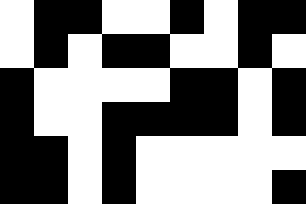[["white", "black", "black", "white", "white", "black", "white", "black", "black"], ["white", "black", "white", "black", "black", "white", "white", "black", "white"], ["black", "white", "white", "white", "white", "black", "black", "white", "black"], ["black", "white", "white", "black", "black", "black", "black", "white", "black"], ["black", "black", "white", "black", "white", "white", "white", "white", "white"], ["black", "black", "white", "black", "white", "white", "white", "white", "black"]]